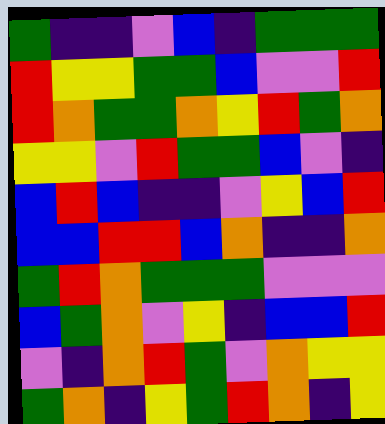[["green", "indigo", "indigo", "violet", "blue", "indigo", "green", "green", "green"], ["red", "yellow", "yellow", "green", "green", "blue", "violet", "violet", "red"], ["red", "orange", "green", "green", "orange", "yellow", "red", "green", "orange"], ["yellow", "yellow", "violet", "red", "green", "green", "blue", "violet", "indigo"], ["blue", "red", "blue", "indigo", "indigo", "violet", "yellow", "blue", "red"], ["blue", "blue", "red", "red", "blue", "orange", "indigo", "indigo", "orange"], ["green", "red", "orange", "green", "green", "green", "violet", "violet", "violet"], ["blue", "green", "orange", "violet", "yellow", "indigo", "blue", "blue", "red"], ["violet", "indigo", "orange", "red", "green", "violet", "orange", "yellow", "yellow"], ["green", "orange", "indigo", "yellow", "green", "red", "orange", "indigo", "yellow"]]